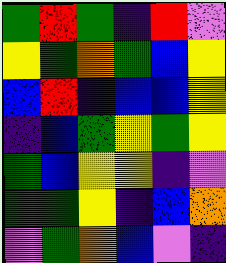[["green", "red", "green", "indigo", "red", "violet"], ["yellow", "green", "orange", "green", "blue", "yellow"], ["blue", "red", "indigo", "blue", "blue", "yellow"], ["indigo", "blue", "green", "yellow", "green", "yellow"], ["green", "blue", "yellow", "yellow", "indigo", "violet"], ["green", "green", "yellow", "indigo", "blue", "orange"], ["violet", "green", "orange", "blue", "violet", "indigo"]]